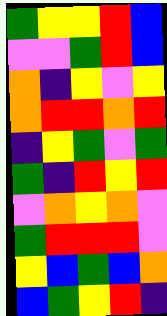[["green", "yellow", "yellow", "red", "blue"], ["violet", "violet", "green", "red", "blue"], ["orange", "indigo", "yellow", "violet", "yellow"], ["orange", "red", "red", "orange", "red"], ["indigo", "yellow", "green", "violet", "green"], ["green", "indigo", "red", "yellow", "red"], ["violet", "orange", "yellow", "orange", "violet"], ["green", "red", "red", "red", "violet"], ["yellow", "blue", "green", "blue", "orange"], ["blue", "green", "yellow", "red", "indigo"]]